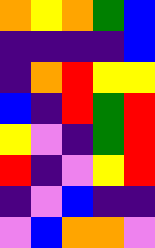[["orange", "yellow", "orange", "green", "blue"], ["indigo", "indigo", "indigo", "indigo", "blue"], ["indigo", "orange", "red", "yellow", "yellow"], ["blue", "indigo", "red", "green", "red"], ["yellow", "violet", "indigo", "green", "red"], ["red", "indigo", "violet", "yellow", "red"], ["indigo", "violet", "blue", "indigo", "indigo"], ["violet", "blue", "orange", "orange", "violet"]]